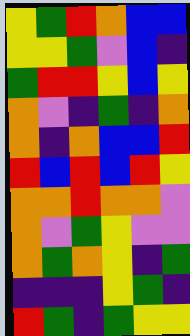[["yellow", "green", "red", "orange", "blue", "blue"], ["yellow", "yellow", "green", "violet", "blue", "indigo"], ["green", "red", "red", "yellow", "blue", "yellow"], ["orange", "violet", "indigo", "green", "indigo", "orange"], ["orange", "indigo", "orange", "blue", "blue", "red"], ["red", "blue", "red", "blue", "red", "yellow"], ["orange", "orange", "red", "orange", "orange", "violet"], ["orange", "violet", "green", "yellow", "violet", "violet"], ["orange", "green", "orange", "yellow", "indigo", "green"], ["indigo", "indigo", "indigo", "yellow", "green", "indigo"], ["red", "green", "indigo", "green", "yellow", "yellow"]]